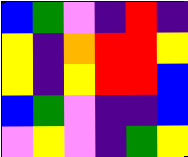[["blue", "green", "violet", "indigo", "red", "indigo"], ["yellow", "indigo", "orange", "red", "red", "yellow"], ["yellow", "indigo", "yellow", "red", "red", "blue"], ["blue", "green", "violet", "indigo", "indigo", "blue"], ["violet", "yellow", "violet", "indigo", "green", "yellow"]]